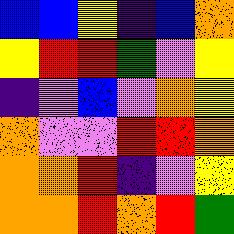[["blue", "blue", "yellow", "indigo", "blue", "orange"], ["yellow", "red", "red", "green", "violet", "yellow"], ["indigo", "violet", "blue", "violet", "orange", "yellow"], ["orange", "violet", "violet", "red", "red", "orange"], ["orange", "orange", "red", "indigo", "violet", "yellow"], ["orange", "orange", "red", "orange", "red", "green"]]